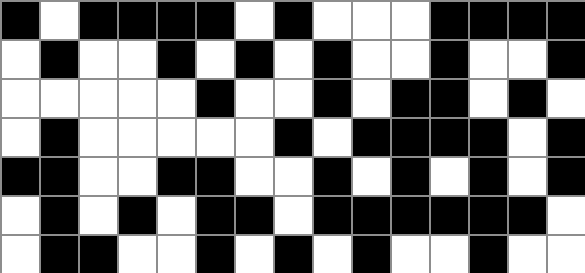[["black", "white", "black", "black", "black", "black", "white", "black", "white", "white", "white", "black", "black", "black", "black"], ["white", "black", "white", "white", "black", "white", "black", "white", "black", "white", "white", "black", "white", "white", "black"], ["white", "white", "white", "white", "white", "black", "white", "white", "black", "white", "black", "black", "white", "black", "white"], ["white", "black", "white", "white", "white", "white", "white", "black", "white", "black", "black", "black", "black", "white", "black"], ["black", "black", "white", "white", "black", "black", "white", "white", "black", "white", "black", "white", "black", "white", "black"], ["white", "black", "white", "black", "white", "black", "black", "white", "black", "black", "black", "black", "black", "black", "white"], ["white", "black", "black", "white", "white", "black", "white", "black", "white", "black", "white", "white", "black", "white", "white"]]